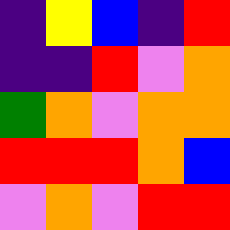[["indigo", "yellow", "blue", "indigo", "red"], ["indigo", "indigo", "red", "violet", "orange"], ["green", "orange", "violet", "orange", "orange"], ["red", "red", "red", "orange", "blue"], ["violet", "orange", "violet", "red", "red"]]